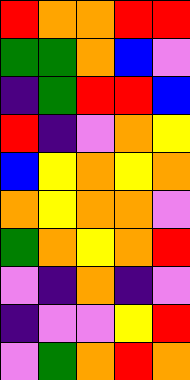[["red", "orange", "orange", "red", "red"], ["green", "green", "orange", "blue", "violet"], ["indigo", "green", "red", "red", "blue"], ["red", "indigo", "violet", "orange", "yellow"], ["blue", "yellow", "orange", "yellow", "orange"], ["orange", "yellow", "orange", "orange", "violet"], ["green", "orange", "yellow", "orange", "red"], ["violet", "indigo", "orange", "indigo", "violet"], ["indigo", "violet", "violet", "yellow", "red"], ["violet", "green", "orange", "red", "orange"]]